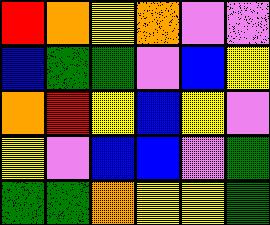[["red", "orange", "yellow", "orange", "violet", "violet"], ["blue", "green", "green", "violet", "blue", "yellow"], ["orange", "red", "yellow", "blue", "yellow", "violet"], ["yellow", "violet", "blue", "blue", "violet", "green"], ["green", "green", "orange", "yellow", "yellow", "green"]]